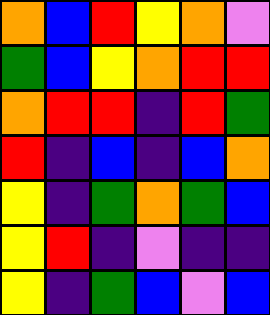[["orange", "blue", "red", "yellow", "orange", "violet"], ["green", "blue", "yellow", "orange", "red", "red"], ["orange", "red", "red", "indigo", "red", "green"], ["red", "indigo", "blue", "indigo", "blue", "orange"], ["yellow", "indigo", "green", "orange", "green", "blue"], ["yellow", "red", "indigo", "violet", "indigo", "indigo"], ["yellow", "indigo", "green", "blue", "violet", "blue"]]